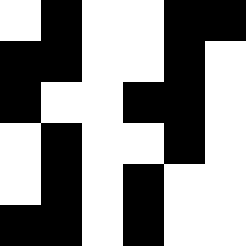[["white", "black", "white", "white", "black", "black"], ["black", "black", "white", "white", "black", "white"], ["black", "white", "white", "black", "black", "white"], ["white", "black", "white", "white", "black", "white"], ["white", "black", "white", "black", "white", "white"], ["black", "black", "white", "black", "white", "white"]]